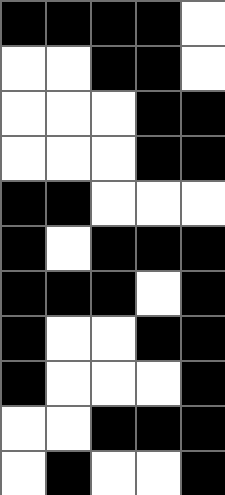[["black", "black", "black", "black", "white"], ["white", "white", "black", "black", "white"], ["white", "white", "white", "black", "black"], ["white", "white", "white", "black", "black"], ["black", "black", "white", "white", "white"], ["black", "white", "black", "black", "black"], ["black", "black", "black", "white", "black"], ["black", "white", "white", "black", "black"], ["black", "white", "white", "white", "black"], ["white", "white", "black", "black", "black"], ["white", "black", "white", "white", "black"]]